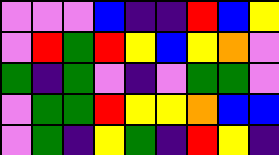[["violet", "violet", "violet", "blue", "indigo", "indigo", "red", "blue", "yellow"], ["violet", "red", "green", "red", "yellow", "blue", "yellow", "orange", "violet"], ["green", "indigo", "green", "violet", "indigo", "violet", "green", "green", "violet"], ["violet", "green", "green", "red", "yellow", "yellow", "orange", "blue", "blue"], ["violet", "green", "indigo", "yellow", "green", "indigo", "red", "yellow", "indigo"]]